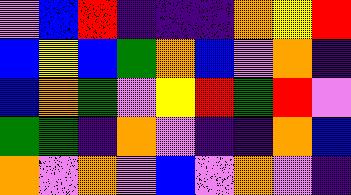[["violet", "blue", "red", "indigo", "indigo", "indigo", "orange", "yellow", "red"], ["blue", "yellow", "blue", "green", "orange", "blue", "violet", "orange", "indigo"], ["blue", "orange", "green", "violet", "yellow", "red", "green", "red", "violet"], ["green", "green", "indigo", "orange", "violet", "indigo", "indigo", "orange", "blue"], ["orange", "violet", "orange", "violet", "blue", "violet", "orange", "violet", "indigo"]]